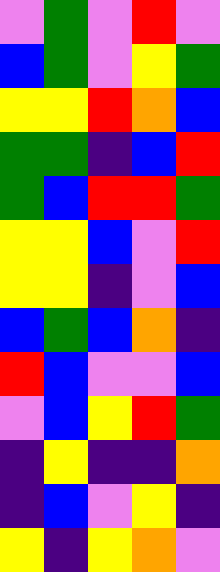[["violet", "green", "violet", "red", "violet"], ["blue", "green", "violet", "yellow", "green"], ["yellow", "yellow", "red", "orange", "blue"], ["green", "green", "indigo", "blue", "red"], ["green", "blue", "red", "red", "green"], ["yellow", "yellow", "blue", "violet", "red"], ["yellow", "yellow", "indigo", "violet", "blue"], ["blue", "green", "blue", "orange", "indigo"], ["red", "blue", "violet", "violet", "blue"], ["violet", "blue", "yellow", "red", "green"], ["indigo", "yellow", "indigo", "indigo", "orange"], ["indigo", "blue", "violet", "yellow", "indigo"], ["yellow", "indigo", "yellow", "orange", "violet"]]